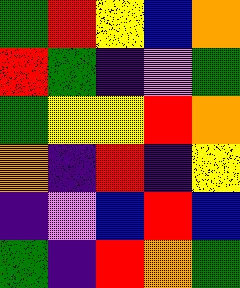[["green", "red", "yellow", "blue", "orange"], ["red", "green", "indigo", "violet", "green"], ["green", "yellow", "yellow", "red", "orange"], ["orange", "indigo", "red", "indigo", "yellow"], ["indigo", "violet", "blue", "red", "blue"], ["green", "indigo", "red", "orange", "green"]]